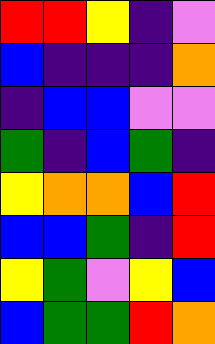[["red", "red", "yellow", "indigo", "violet"], ["blue", "indigo", "indigo", "indigo", "orange"], ["indigo", "blue", "blue", "violet", "violet"], ["green", "indigo", "blue", "green", "indigo"], ["yellow", "orange", "orange", "blue", "red"], ["blue", "blue", "green", "indigo", "red"], ["yellow", "green", "violet", "yellow", "blue"], ["blue", "green", "green", "red", "orange"]]